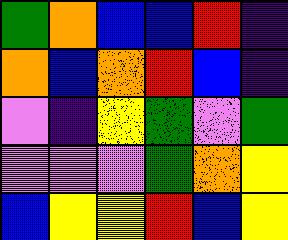[["green", "orange", "blue", "blue", "red", "indigo"], ["orange", "blue", "orange", "red", "blue", "indigo"], ["violet", "indigo", "yellow", "green", "violet", "green"], ["violet", "violet", "violet", "green", "orange", "yellow"], ["blue", "yellow", "yellow", "red", "blue", "yellow"]]